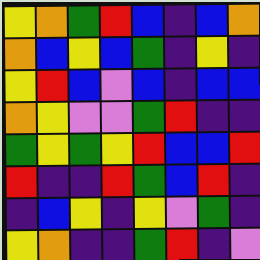[["yellow", "orange", "green", "red", "blue", "indigo", "blue", "orange"], ["orange", "blue", "yellow", "blue", "green", "indigo", "yellow", "indigo"], ["yellow", "red", "blue", "violet", "blue", "indigo", "blue", "blue"], ["orange", "yellow", "violet", "violet", "green", "red", "indigo", "indigo"], ["green", "yellow", "green", "yellow", "red", "blue", "blue", "red"], ["red", "indigo", "indigo", "red", "green", "blue", "red", "indigo"], ["indigo", "blue", "yellow", "indigo", "yellow", "violet", "green", "indigo"], ["yellow", "orange", "indigo", "indigo", "green", "red", "indigo", "violet"]]